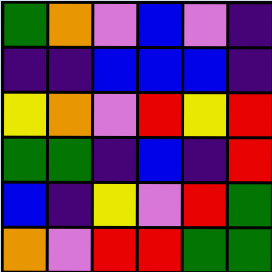[["green", "orange", "violet", "blue", "violet", "indigo"], ["indigo", "indigo", "blue", "blue", "blue", "indigo"], ["yellow", "orange", "violet", "red", "yellow", "red"], ["green", "green", "indigo", "blue", "indigo", "red"], ["blue", "indigo", "yellow", "violet", "red", "green"], ["orange", "violet", "red", "red", "green", "green"]]